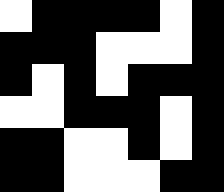[["white", "black", "black", "black", "black", "white", "black"], ["black", "black", "black", "white", "white", "white", "black"], ["black", "white", "black", "white", "black", "black", "black"], ["white", "white", "black", "black", "black", "white", "black"], ["black", "black", "white", "white", "black", "white", "black"], ["black", "black", "white", "white", "white", "black", "black"]]